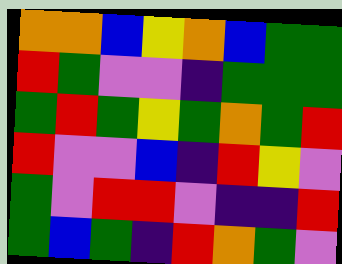[["orange", "orange", "blue", "yellow", "orange", "blue", "green", "green"], ["red", "green", "violet", "violet", "indigo", "green", "green", "green"], ["green", "red", "green", "yellow", "green", "orange", "green", "red"], ["red", "violet", "violet", "blue", "indigo", "red", "yellow", "violet"], ["green", "violet", "red", "red", "violet", "indigo", "indigo", "red"], ["green", "blue", "green", "indigo", "red", "orange", "green", "violet"]]